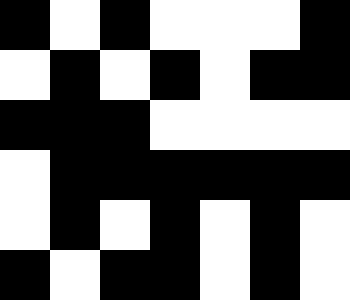[["black", "white", "black", "white", "white", "white", "black"], ["white", "black", "white", "black", "white", "black", "black"], ["black", "black", "black", "white", "white", "white", "white"], ["white", "black", "black", "black", "black", "black", "black"], ["white", "black", "white", "black", "white", "black", "white"], ["black", "white", "black", "black", "white", "black", "white"]]